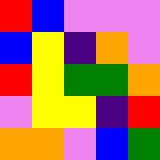[["red", "blue", "violet", "violet", "violet"], ["blue", "yellow", "indigo", "orange", "violet"], ["red", "yellow", "green", "green", "orange"], ["violet", "yellow", "yellow", "indigo", "red"], ["orange", "orange", "violet", "blue", "green"]]